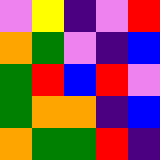[["violet", "yellow", "indigo", "violet", "red"], ["orange", "green", "violet", "indigo", "blue"], ["green", "red", "blue", "red", "violet"], ["green", "orange", "orange", "indigo", "blue"], ["orange", "green", "green", "red", "indigo"]]